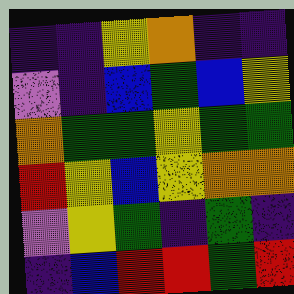[["indigo", "indigo", "yellow", "orange", "indigo", "indigo"], ["violet", "indigo", "blue", "green", "blue", "yellow"], ["orange", "green", "green", "yellow", "green", "green"], ["red", "yellow", "blue", "yellow", "orange", "orange"], ["violet", "yellow", "green", "indigo", "green", "indigo"], ["indigo", "blue", "red", "red", "green", "red"]]